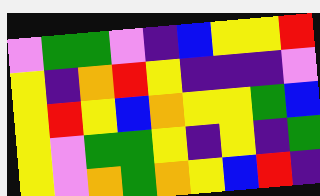[["violet", "green", "green", "violet", "indigo", "blue", "yellow", "yellow", "red"], ["yellow", "indigo", "orange", "red", "yellow", "indigo", "indigo", "indigo", "violet"], ["yellow", "red", "yellow", "blue", "orange", "yellow", "yellow", "green", "blue"], ["yellow", "violet", "green", "green", "yellow", "indigo", "yellow", "indigo", "green"], ["yellow", "violet", "orange", "green", "orange", "yellow", "blue", "red", "indigo"]]